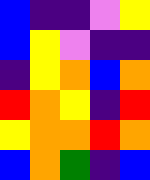[["blue", "indigo", "indigo", "violet", "yellow"], ["blue", "yellow", "violet", "indigo", "indigo"], ["indigo", "yellow", "orange", "blue", "orange"], ["red", "orange", "yellow", "indigo", "red"], ["yellow", "orange", "orange", "red", "orange"], ["blue", "orange", "green", "indigo", "blue"]]